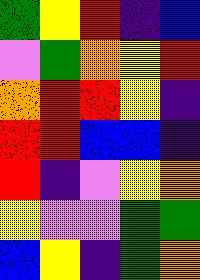[["green", "yellow", "red", "indigo", "blue"], ["violet", "green", "orange", "yellow", "red"], ["orange", "red", "red", "yellow", "indigo"], ["red", "red", "blue", "blue", "indigo"], ["red", "indigo", "violet", "yellow", "orange"], ["yellow", "violet", "violet", "green", "green"], ["blue", "yellow", "indigo", "green", "orange"]]